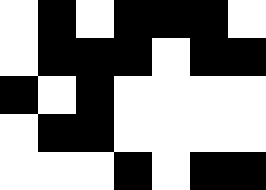[["white", "black", "white", "black", "black", "black", "white"], ["white", "black", "black", "black", "white", "black", "black"], ["black", "white", "black", "white", "white", "white", "white"], ["white", "black", "black", "white", "white", "white", "white"], ["white", "white", "white", "black", "white", "black", "black"]]